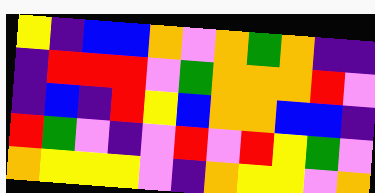[["yellow", "indigo", "blue", "blue", "orange", "violet", "orange", "green", "orange", "indigo", "indigo"], ["indigo", "red", "red", "red", "violet", "green", "orange", "orange", "orange", "red", "violet"], ["indigo", "blue", "indigo", "red", "yellow", "blue", "orange", "orange", "blue", "blue", "indigo"], ["red", "green", "violet", "indigo", "violet", "red", "violet", "red", "yellow", "green", "violet"], ["orange", "yellow", "yellow", "yellow", "violet", "indigo", "orange", "yellow", "yellow", "violet", "orange"]]